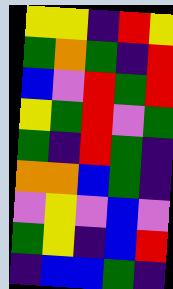[["yellow", "yellow", "indigo", "red", "yellow"], ["green", "orange", "green", "indigo", "red"], ["blue", "violet", "red", "green", "red"], ["yellow", "green", "red", "violet", "green"], ["green", "indigo", "red", "green", "indigo"], ["orange", "orange", "blue", "green", "indigo"], ["violet", "yellow", "violet", "blue", "violet"], ["green", "yellow", "indigo", "blue", "red"], ["indigo", "blue", "blue", "green", "indigo"]]